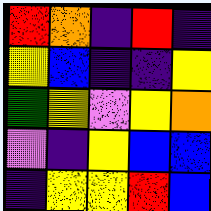[["red", "orange", "indigo", "red", "indigo"], ["yellow", "blue", "indigo", "indigo", "yellow"], ["green", "yellow", "violet", "yellow", "orange"], ["violet", "indigo", "yellow", "blue", "blue"], ["indigo", "yellow", "yellow", "red", "blue"]]